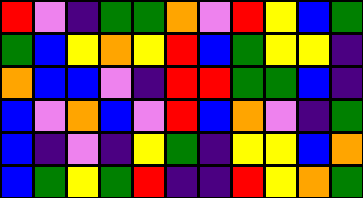[["red", "violet", "indigo", "green", "green", "orange", "violet", "red", "yellow", "blue", "green"], ["green", "blue", "yellow", "orange", "yellow", "red", "blue", "green", "yellow", "yellow", "indigo"], ["orange", "blue", "blue", "violet", "indigo", "red", "red", "green", "green", "blue", "indigo"], ["blue", "violet", "orange", "blue", "violet", "red", "blue", "orange", "violet", "indigo", "green"], ["blue", "indigo", "violet", "indigo", "yellow", "green", "indigo", "yellow", "yellow", "blue", "orange"], ["blue", "green", "yellow", "green", "red", "indigo", "indigo", "red", "yellow", "orange", "green"]]